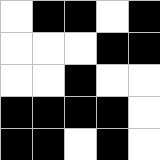[["white", "black", "black", "white", "black"], ["white", "white", "white", "black", "black"], ["white", "white", "black", "white", "white"], ["black", "black", "black", "black", "white"], ["black", "black", "white", "black", "white"]]